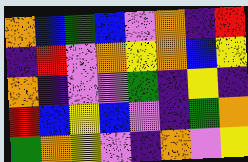[["orange", "blue", "green", "blue", "violet", "orange", "indigo", "red"], ["indigo", "red", "violet", "orange", "yellow", "orange", "blue", "yellow"], ["orange", "indigo", "violet", "violet", "green", "indigo", "yellow", "indigo"], ["red", "blue", "yellow", "blue", "violet", "indigo", "green", "orange"], ["green", "orange", "yellow", "violet", "indigo", "orange", "violet", "yellow"]]